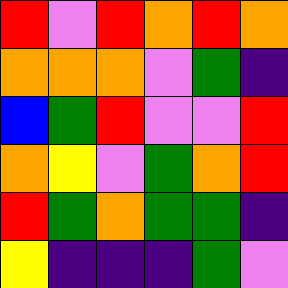[["red", "violet", "red", "orange", "red", "orange"], ["orange", "orange", "orange", "violet", "green", "indigo"], ["blue", "green", "red", "violet", "violet", "red"], ["orange", "yellow", "violet", "green", "orange", "red"], ["red", "green", "orange", "green", "green", "indigo"], ["yellow", "indigo", "indigo", "indigo", "green", "violet"]]